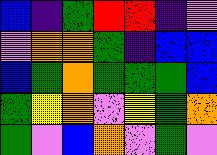[["blue", "indigo", "green", "red", "red", "indigo", "violet"], ["violet", "orange", "orange", "green", "indigo", "blue", "blue"], ["blue", "green", "orange", "green", "green", "green", "blue"], ["green", "yellow", "orange", "violet", "yellow", "green", "orange"], ["green", "violet", "blue", "orange", "violet", "green", "violet"]]